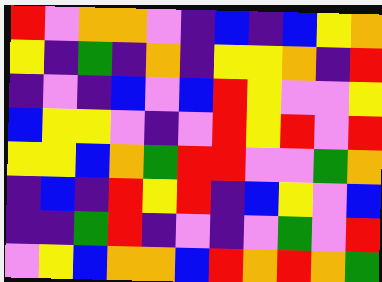[["red", "violet", "orange", "orange", "violet", "indigo", "blue", "indigo", "blue", "yellow", "orange"], ["yellow", "indigo", "green", "indigo", "orange", "indigo", "yellow", "yellow", "orange", "indigo", "red"], ["indigo", "violet", "indigo", "blue", "violet", "blue", "red", "yellow", "violet", "violet", "yellow"], ["blue", "yellow", "yellow", "violet", "indigo", "violet", "red", "yellow", "red", "violet", "red"], ["yellow", "yellow", "blue", "orange", "green", "red", "red", "violet", "violet", "green", "orange"], ["indigo", "blue", "indigo", "red", "yellow", "red", "indigo", "blue", "yellow", "violet", "blue"], ["indigo", "indigo", "green", "red", "indigo", "violet", "indigo", "violet", "green", "violet", "red"], ["violet", "yellow", "blue", "orange", "orange", "blue", "red", "orange", "red", "orange", "green"]]